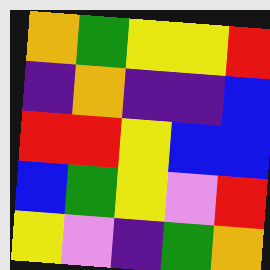[["orange", "green", "yellow", "yellow", "red"], ["indigo", "orange", "indigo", "indigo", "blue"], ["red", "red", "yellow", "blue", "blue"], ["blue", "green", "yellow", "violet", "red"], ["yellow", "violet", "indigo", "green", "orange"]]